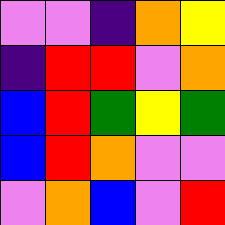[["violet", "violet", "indigo", "orange", "yellow"], ["indigo", "red", "red", "violet", "orange"], ["blue", "red", "green", "yellow", "green"], ["blue", "red", "orange", "violet", "violet"], ["violet", "orange", "blue", "violet", "red"]]